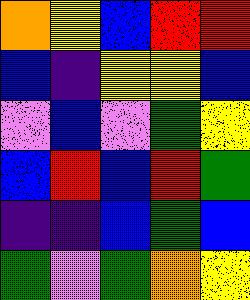[["orange", "yellow", "blue", "red", "red"], ["blue", "indigo", "yellow", "yellow", "blue"], ["violet", "blue", "violet", "green", "yellow"], ["blue", "red", "blue", "red", "green"], ["indigo", "indigo", "blue", "green", "blue"], ["green", "violet", "green", "orange", "yellow"]]